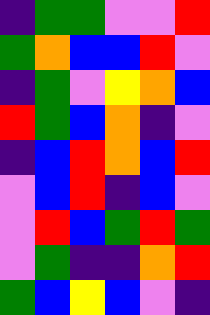[["indigo", "green", "green", "violet", "violet", "red"], ["green", "orange", "blue", "blue", "red", "violet"], ["indigo", "green", "violet", "yellow", "orange", "blue"], ["red", "green", "blue", "orange", "indigo", "violet"], ["indigo", "blue", "red", "orange", "blue", "red"], ["violet", "blue", "red", "indigo", "blue", "violet"], ["violet", "red", "blue", "green", "red", "green"], ["violet", "green", "indigo", "indigo", "orange", "red"], ["green", "blue", "yellow", "blue", "violet", "indigo"]]